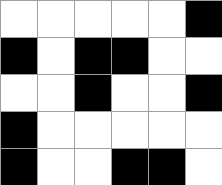[["white", "white", "white", "white", "white", "black"], ["black", "white", "black", "black", "white", "white"], ["white", "white", "black", "white", "white", "black"], ["black", "white", "white", "white", "white", "white"], ["black", "white", "white", "black", "black", "white"]]